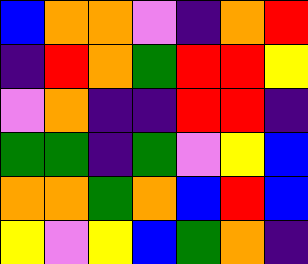[["blue", "orange", "orange", "violet", "indigo", "orange", "red"], ["indigo", "red", "orange", "green", "red", "red", "yellow"], ["violet", "orange", "indigo", "indigo", "red", "red", "indigo"], ["green", "green", "indigo", "green", "violet", "yellow", "blue"], ["orange", "orange", "green", "orange", "blue", "red", "blue"], ["yellow", "violet", "yellow", "blue", "green", "orange", "indigo"]]